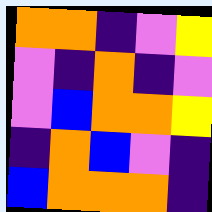[["orange", "orange", "indigo", "violet", "yellow"], ["violet", "indigo", "orange", "indigo", "violet"], ["violet", "blue", "orange", "orange", "yellow"], ["indigo", "orange", "blue", "violet", "indigo"], ["blue", "orange", "orange", "orange", "indigo"]]